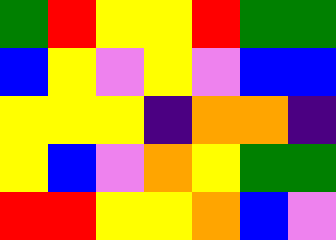[["green", "red", "yellow", "yellow", "red", "green", "green"], ["blue", "yellow", "violet", "yellow", "violet", "blue", "blue"], ["yellow", "yellow", "yellow", "indigo", "orange", "orange", "indigo"], ["yellow", "blue", "violet", "orange", "yellow", "green", "green"], ["red", "red", "yellow", "yellow", "orange", "blue", "violet"]]